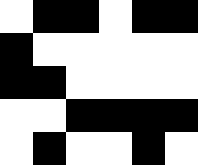[["white", "black", "black", "white", "black", "black"], ["black", "white", "white", "white", "white", "white"], ["black", "black", "white", "white", "white", "white"], ["white", "white", "black", "black", "black", "black"], ["white", "black", "white", "white", "black", "white"]]